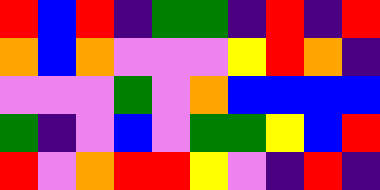[["red", "blue", "red", "indigo", "green", "green", "indigo", "red", "indigo", "red"], ["orange", "blue", "orange", "violet", "violet", "violet", "yellow", "red", "orange", "indigo"], ["violet", "violet", "violet", "green", "violet", "orange", "blue", "blue", "blue", "blue"], ["green", "indigo", "violet", "blue", "violet", "green", "green", "yellow", "blue", "red"], ["red", "violet", "orange", "red", "red", "yellow", "violet", "indigo", "red", "indigo"]]